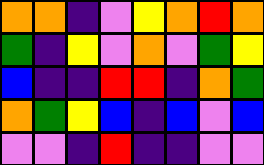[["orange", "orange", "indigo", "violet", "yellow", "orange", "red", "orange"], ["green", "indigo", "yellow", "violet", "orange", "violet", "green", "yellow"], ["blue", "indigo", "indigo", "red", "red", "indigo", "orange", "green"], ["orange", "green", "yellow", "blue", "indigo", "blue", "violet", "blue"], ["violet", "violet", "indigo", "red", "indigo", "indigo", "violet", "violet"]]